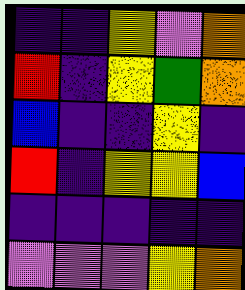[["indigo", "indigo", "yellow", "violet", "orange"], ["red", "indigo", "yellow", "green", "orange"], ["blue", "indigo", "indigo", "yellow", "indigo"], ["red", "indigo", "yellow", "yellow", "blue"], ["indigo", "indigo", "indigo", "indigo", "indigo"], ["violet", "violet", "violet", "yellow", "orange"]]